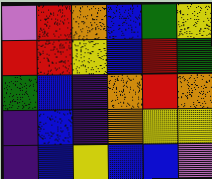[["violet", "red", "orange", "blue", "green", "yellow"], ["red", "red", "yellow", "blue", "red", "green"], ["green", "blue", "indigo", "orange", "red", "orange"], ["indigo", "blue", "indigo", "orange", "yellow", "yellow"], ["indigo", "blue", "yellow", "blue", "blue", "violet"]]